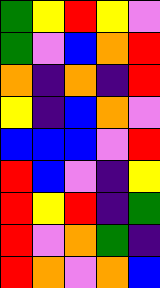[["green", "yellow", "red", "yellow", "violet"], ["green", "violet", "blue", "orange", "red"], ["orange", "indigo", "orange", "indigo", "red"], ["yellow", "indigo", "blue", "orange", "violet"], ["blue", "blue", "blue", "violet", "red"], ["red", "blue", "violet", "indigo", "yellow"], ["red", "yellow", "red", "indigo", "green"], ["red", "violet", "orange", "green", "indigo"], ["red", "orange", "violet", "orange", "blue"]]